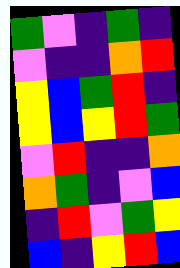[["green", "violet", "indigo", "green", "indigo"], ["violet", "indigo", "indigo", "orange", "red"], ["yellow", "blue", "green", "red", "indigo"], ["yellow", "blue", "yellow", "red", "green"], ["violet", "red", "indigo", "indigo", "orange"], ["orange", "green", "indigo", "violet", "blue"], ["indigo", "red", "violet", "green", "yellow"], ["blue", "indigo", "yellow", "red", "blue"]]